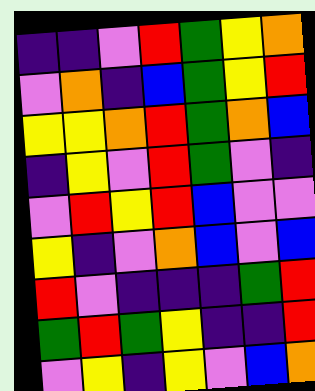[["indigo", "indigo", "violet", "red", "green", "yellow", "orange"], ["violet", "orange", "indigo", "blue", "green", "yellow", "red"], ["yellow", "yellow", "orange", "red", "green", "orange", "blue"], ["indigo", "yellow", "violet", "red", "green", "violet", "indigo"], ["violet", "red", "yellow", "red", "blue", "violet", "violet"], ["yellow", "indigo", "violet", "orange", "blue", "violet", "blue"], ["red", "violet", "indigo", "indigo", "indigo", "green", "red"], ["green", "red", "green", "yellow", "indigo", "indigo", "red"], ["violet", "yellow", "indigo", "yellow", "violet", "blue", "orange"]]